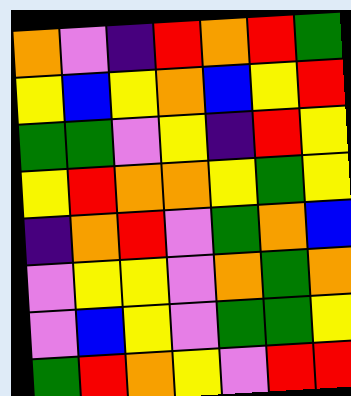[["orange", "violet", "indigo", "red", "orange", "red", "green"], ["yellow", "blue", "yellow", "orange", "blue", "yellow", "red"], ["green", "green", "violet", "yellow", "indigo", "red", "yellow"], ["yellow", "red", "orange", "orange", "yellow", "green", "yellow"], ["indigo", "orange", "red", "violet", "green", "orange", "blue"], ["violet", "yellow", "yellow", "violet", "orange", "green", "orange"], ["violet", "blue", "yellow", "violet", "green", "green", "yellow"], ["green", "red", "orange", "yellow", "violet", "red", "red"]]